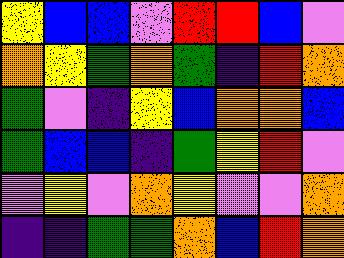[["yellow", "blue", "blue", "violet", "red", "red", "blue", "violet"], ["orange", "yellow", "green", "orange", "green", "indigo", "red", "orange"], ["green", "violet", "indigo", "yellow", "blue", "orange", "orange", "blue"], ["green", "blue", "blue", "indigo", "green", "yellow", "red", "violet"], ["violet", "yellow", "violet", "orange", "yellow", "violet", "violet", "orange"], ["indigo", "indigo", "green", "green", "orange", "blue", "red", "orange"]]